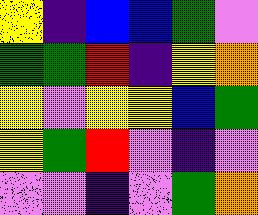[["yellow", "indigo", "blue", "blue", "green", "violet"], ["green", "green", "red", "indigo", "yellow", "orange"], ["yellow", "violet", "yellow", "yellow", "blue", "green"], ["yellow", "green", "red", "violet", "indigo", "violet"], ["violet", "violet", "indigo", "violet", "green", "orange"]]